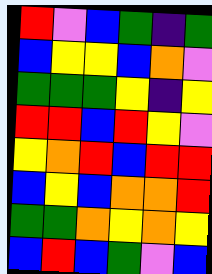[["red", "violet", "blue", "green", "indigo", "green"], ["blue", "yellow", "yellow", "blue", "orange", "violet"], ["green", "green", "green", "yellow", "indigo", "yellow"], ["red", "red", "blue", "red", "yellow", "violet"], ["yellow", "orange", "red", "blue", "red", "red"], ["blue", "yellow", "blue", "orange", "orange", "red"], ["green", "green", "orange", "yellow", "orange", "yellow"], ["blue", "red", "blue", "green", "violet", "blue"]]